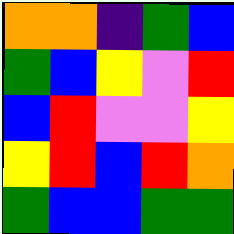[["orange", "orange", "indigo", "green", "blue"], ["green", "blue", "yellow", "violet", "red"], ["blue", "red", "violet", "violet", "yellow"], ["yellow", "red", "blue", "red", "orange"], ["green", "blue", "blue", "green", "green"]]